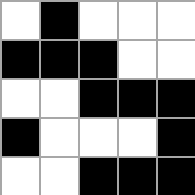[["white", "black", "white", "white", "white"], ["black", "black", "black", "white", "white"], ["white", "white", "black", "black", "black"], ["black", "white", "white", "white", "black"], ["white", "white", "black", "black", "black"]]